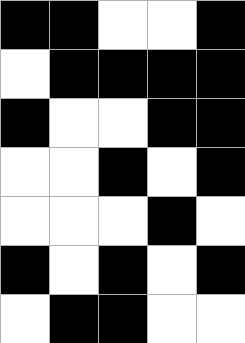[["black", "black", "white", "white", "black"], ["white", "black", "black", "black", "black"], ["black", "white", "white", "black", "black"], ["white", "white", "black", "white", "black"], ["white", "white", "white", "black", "white"], ["black", "white", "black", "white", "black"], ["white", "black", "black", "white", "white"]]